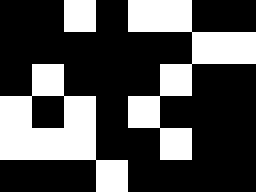[["black", "black", "white", "black", "white", "white", "black", "black"], ["black", "black", "black", "black", "black", "black", "white", "white"], ["black", "white", "black", "black", "black", "white", "black", "black"], ["white", "black", "white", "black", "white", "black", "black", "black"], ["white", "white", "white", "black", "black", "white", "black", "black"], ["black", "black", "black", "white", "black", "black", "black", "black"]]